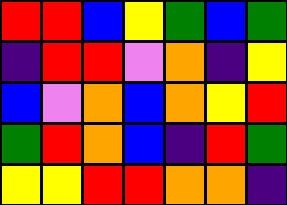[["red", "red", "blue", "yellow", "green", "blue", "green"], ["indigo", "red", "red", "violet", "orange", "indigo", "yellow"], ["blue", "violet", "orange", "blue", "orange", "yellow", "red"], ["green", "red", "orange", "blue", "indigo", "red", "green"], ["yellow", "yellow", "red", "red", "orange", "orange", "indigo"]]